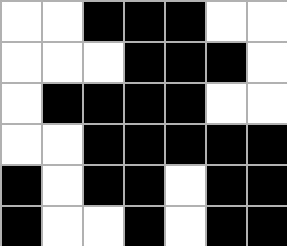[["white", "white", "black", "black", "black", "white", "white"], ["white", "white", "white", "black", "black", "black", "white"], ["white", "black", "black", "black", "black", "white", "white"], ["white", "white", "black", "black", "black", "black", "black"], ["black", "white", "black", "black", "white", "black", "black"], ["black", "white", "white", "black", "white", "black", "black"]]